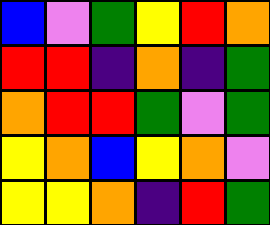[["blue", "violet", "green", "yellow", "red", "orange"], ["red", "red", "indigo", "orange", "indigo", "green"], ["orange", "red", "red", "green", "violet", "green"], ["yellow", "orange", "blue", "yellow", "orange", "violet"], ["yellow", "yellow", "orange", "indigo", "red", "green"]]